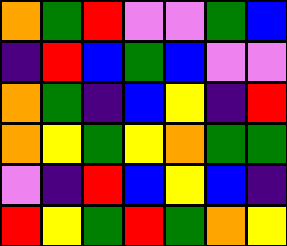[["orange", "green", "red", "violet", "violet", "green", "blue"], ["indigo", "red", "blue", "green", "blue", "violet", "violet"], ["orange", "green", "indigo", "blue", "yellow", "indigo", "red"], ["orange", "yellow", "green", "yellow", "orange", "green", "green"], ["violet", "indigo", "red", "blue", "yellow", "blue", "indigo"], ["red", "yellow", "green", "red", "green", "orange", "yellow"]]